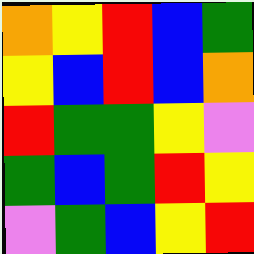[["orange", "yellow", "red", "blue", "green"], ["yellow", "blue", "red", "blue", "orange"], ["red", "green", "green", "yellow", "violet"], ["green", "blue", "green", "red", "yellow"], ["violet", "green", "blue", "yellow", "red"]]